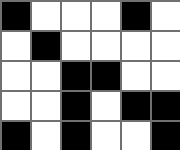[["black", "white", "white", "white", "black", "white"], ["white", "black", "white", "white", "white", "white"], ["white", "white", "black", "black", "white", "white"], ["white", "white", "black", "white", "black", "black"], ["black", "white", "black", "white", "white", "black"]]